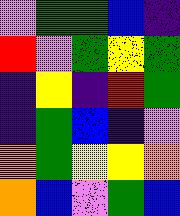[["violet", "green", "green", "blue", "indigo"], ["red", "violet", "green", "yellow", "green"], ["indigo", "yellow", "indigo", "red", "green"], ["indigo", "green", "blue", "indigo", "violet"], ["orange", "green", "yellow", "yellow", "orange"], ["orange", "blue", "violet", "green", "blue"]]